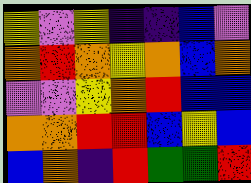[["yellow", "violet", "yellow", "indigo", "indigo", "blue", "violet"], ["orange", "red", "orange", "yellow", "orange", "blue", "orange"], ["violet", "violet", "yellow", "orange", "red", "blue", "blue"], ["orange", "orange", "red", "red", "blue", "yellow", "blue"], ["blue", "orange", "indigo", "red", "green", "green", "red"]]